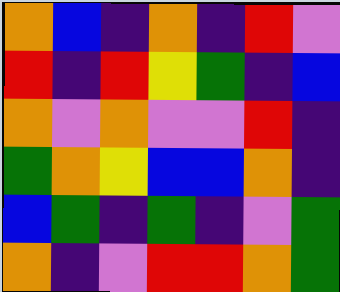[["orange", "blue", "indigo", "orange", "indigo", "red", "violet"], ["red", "indigo", "red", "yellow", "green", "indigo", "blue"], ["orange", "violet", "orange", "violet", "violet", "red", "indigo"], ["green", "orange", "yellow", "blue", "blue", "orange", "indigo"], ["blue", "green", "indigo", "green", "indigo", "violet", "green"], ["orange", "indigo", "violet", "red", "red", "orange", "green"]]